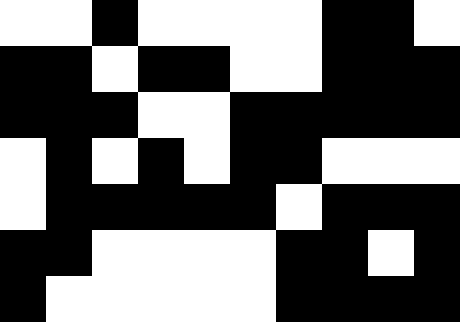[["white", "white", "black", "white", "white", "white", "white", "black", "black", "white"], ["black", "black", "white", "black", "black", "white", "white", "black", "black", "black"], ["black", "black", "black", "white", "white", "black", "black", "black", "black", "black"], ["white", "black", "white", "black", "white", "black", "black", "white", "white", "white"], ["white", "black", "black", "black", "black", "black", "white", "black", "black", "black"], ["black", "black", "white", "white", "white", "white", "black", "black", "white", "black"], ["black", "white", "white", "white", "white", "white", "black", "black", "black", "black"]]